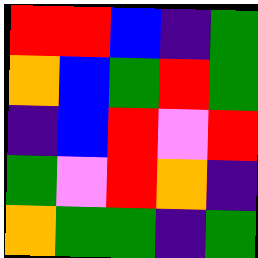[["red", "red", "blue", "indigo", "green"], ["orange", "blue", "green", "red", "green"], ["indigo", "blue", "red", "violet", "red"], ["green", "violet", "red", "orange", "indigo"], ["orange", "green", "green", "indigo", "green"]]